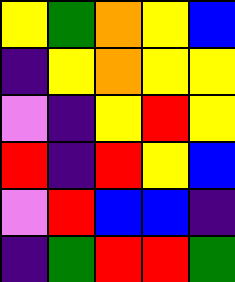[["yellow", "green", "orange", "yellow", "blue"], ["indigo", "yellow", "orange", "yellow", "yellow"], ["violet", "indigo", "yellow", "red", "yellow"], ["red", "indigo", "red", "yellow", "blue"], ["violet", "red", "blue", "blue", "indigo"], ["indigo", "green", "red", "red", "green"]]